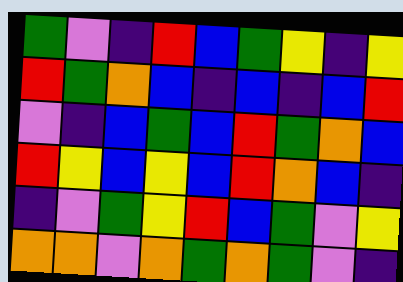[["green", "violet", "indigo", "red", "blue", "green", "yellow", "indigo", "yellow"], ["red", "green", "orange", "blue", "indigo", "blue", "indigo", "blue", "red"], ["violet", "indigo", "blue", "green", "blue", "red", "green", "orange", "blue"], ["red", "yellow", "blue", "yellow", "blue", "red", "orange", "blue", "indigo"], ["indigo", "violet", "green", "yellow", "red", "blue", "green", "violet", "yellow"], ["orange", "orange", "violet", "orange", "green", "orange", "green", "violet", "indigo"]]